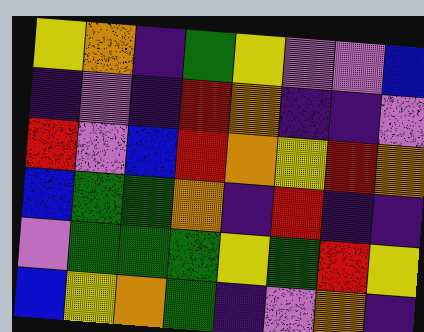[["yellow", "orange", "indigo", "green", "yellow", "violet", "violet", "blue"], ["indigo", "violet", "indigo", "red", "orange", "indigo", "indigo", "violet"], ["red", "violet", "blue", "red", "orange", "yellow", "red", "orange"], ["blue", "green", "green", "orange", "indigo", "red", "indigo", "indigo"], ["violet", "green", "green", "green", "yellow", "green", "red", "yellow"], ["blue", "yellow", "orange", "green", "indigo", "violet", "orange", "indigo"]]